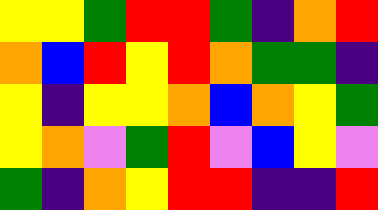[["yellow", "yellow", "green", "red", "red", "green", "indigo", "orange", "red"], ["orange", "blue", "red", "yellow", "red", "orange", "green", "green", "indigo"], ["yellow", "indigo", "yellow", "yellow", "orange", "blue", "orange", "yellow", "green"], ["yellow", "orange", "violet", "green", "red", "violet", "blue", "yellow", "violet"], ["green", "indigo", "orange", "yellow", "red", "red", "indigo", "indigo", "red"]]